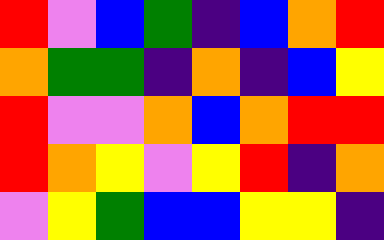[["red", "violet", "blue", "green", "indigo", "blue", "orange", "red"], ["orange", "green", "green", "indigo", "orange", "indigo", "blue", "yellow"], ["red", "violet", "violet", "orange", "blue", "orange", "red", "red"], ["red", "orange", "yellow", "violet", "yellow", "red", "indigo", "orange"], ["violet", "yellow", "green", "blue", "blue", "yellow", "yellow", "indigo"]]